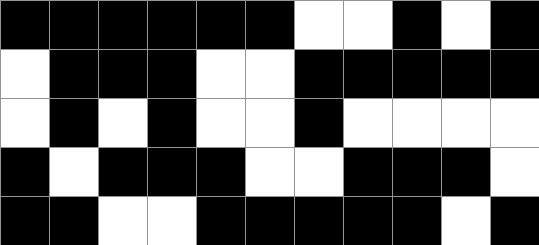[["black", "black", "black", "black", "black", "black", "white", "white", "black", "white", "black"], ["white", "black", "black", "black", "white", "white", "black", "black", "black", "black", "black"], ["white", "black", "white", "black", "white", "white", "black", "white", "white", "white", "white"], ["black", "white", "black", "black", "black", "white", "white", "black", "black", "black", "white"], ["black", "black", "white", "white", "black", "black", "black", "black", "black", "white", "black"]]